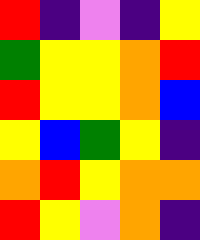[["red", "indigo", "violet", "indigo", "yellow"], ["green", "yellow", "yellow", "orange", "red"], ["red", "yellow", "yellow", "orange", "blue"], ["yellow", "blue", "green", "yellow", "indigo"], ["orange", "red", "yellow", "orange", "orange"], ["red", "yellow", "violet", "orange", "indigo"]]